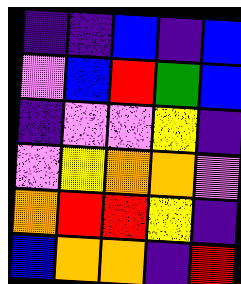[["indigo", "indigo", "blue", "indigo", "blue"], ["violet", "blue", "red", "green", "blue"], ["indigo", "violet", "violet", "yellow", "indigo"], ["violet", "yellow", "orange", "orange", "violet"], ["orange", "red", "red", "yellow", "indigo"], ["blue", "orange", "orange", "indigo", "red"]]